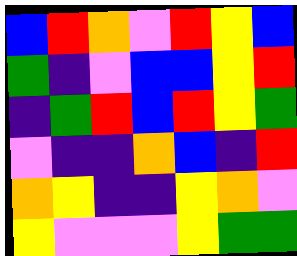[["blue", "red", "orange", "violet", "red", "yellow", "blue"], ["green", "indigo", "violet", "blue", "blue", "yellow", "red"], ["indigo", "green", "red", "blue", "red", "yellow", "green"], ["violet", "indigo", "indigo", "orange", "blue", "indigo", "red"], ["orange", "yellow", "indigo", "indigo", "yellow", "orange", "violet"], ["yellow", "violet", "violet", "violet", "yellow", "green", "green"]]